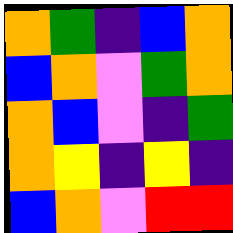[["orange", "green", "indigo", "blue", "orange"], ["blue", "orange", "violet", "green", "orange"], ["orange", "blue", "violet", "indigo", "green"], ["orange", "yellow", "indigo", "yellow", "indigo"], ["blue", "orange", "violet", "red", "red"]]